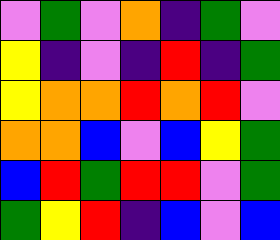[["violet", "green", "violet", "orange", "indigo", "green", "violet"], ["yellow", "indigo", "violet", "indigo", "red", "indigo", "green"], ["yellow", "orange", "orange", "red", "orange", "red", "violet"], ["orange", "orange", "blue", "violet", "blue", "yellow", "green"], ["blue", "red", "green", "red", "red", "violet", "green"], ["green", "yellow", "red", "indigo", "blue", "violet", "blue"]]